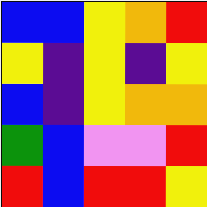[["blue", "blue", "yellow", "orange", "red"], ["yellow", "indigo", "yellow", "indigo", "yellow"], ["blue", "indigo", "yellow", "orange", "orange"], ["green", "blue", "violet", "violet", "red"], ["red", "blue", "red", "red", "yellow"]]